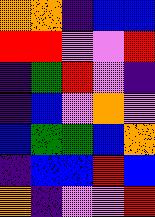[["orange", "orange", "indigo", "blue", "blue"], ["red", "red", "violet", "violet", "red"], ["indigo", "green", "red", "violet", "indigo"], ["indigo", "blue", "violet", "orange", "violet"], ["blue", "green", "green", "blue", "orange"], ["indigo", "blue", "blue", "red", "blue"], ["orange", "indigo", "violet", "violet", "red"]]